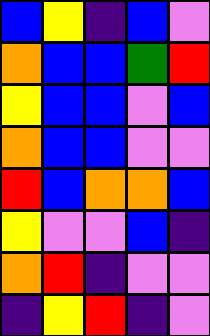[["blue", "yellow", "indigo", "blue", "violet"], ["orange", "blue", "blue", "green", "red"], ["yellow", "blue", "blue", "violet", "blue"], ["orange", "blue", "blue", "violet", "violet"], ["red", "blue", "orange", "orange", "blue"], ["yellow", "violet", "violet", "blue", "indigo"], ["orange", "red", "indigo", "violet", "violet"], ["indigo", "yellow", "red", "indigo", "violet"]]